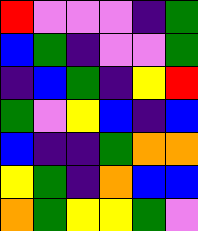[["red", "violet", "violet", "violet", "indigo", "green"], ["blue", "green", "indigo", "violet", "violet", "green"], ["indigo", "blue", "green", "indigo", "yellow", "red"], ["green", "violet", "yellow", "blue", "indigo", "blue"], ["blue", "indigo", "indigo", "green", "orange", "orange"], ["yellow", "green", "indigo", "orange", "blue", "blue"], ["orange", "green", "yellow", "yellow", "green", "violet"]]